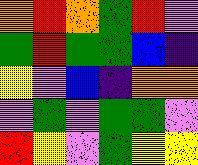[["orange", "red", "orange", "green", "red", "violet"], ["green", "red", "green", "green", "blue", "indigo"], ["yellow", "violet", "blue", "indigo", "orange", "orange"], ["violet", "green", "violet", "green", "green", "violet"], ["red", "yellow", "violet", "green", "yellow", "yellow"]]